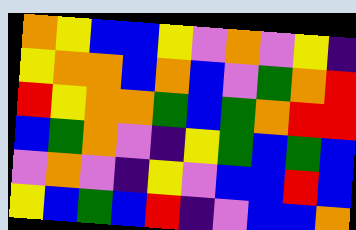[["orange", "yellow", "blue", "blue", "yellow", "violet", "orange", "violet", "yellow", "indigo"], ["yellow", "orange", "orange", "blue", "orange", "blue", "violet", "green", "orange", "red"], ["red", "yellow", "orange", "orange", "green", "blue", "green", "orange", "red", "red"], ["blue", "green", "orange", "violet", "indigo", "yellow", "green", "blue", "green", "blue"], ["violet", "orange", "violet", "indigo", "yellow", "violet", "blue", "blue", "red", "blue"], ["yellow", "blue", "green", "blue", "red", "indigo", "violet", "blue", "blue", "orange"]]